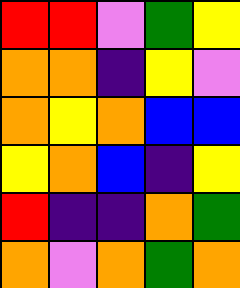[["red", "red", "violet", "green", "yellow"], ["orange", "orange", "indigo", "yellow", "violet"], ["orange", "yellow", "orange", "blue", "blue"], ["yellow", "orange", "blue", "indigo", "yellow"], ["red", "indigo", "indigo", "orange", "green"], ["orange", "violet", "orange", "green", "orange"]]